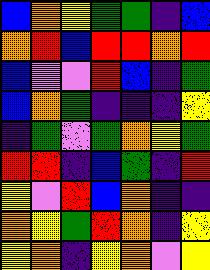[["blue", "orange", "yellow", "green", "green", "indigo", "blue"], ["orange", "red", "blue", "red", "red", "orange", "red"], ["blue", "violet", "violet", "red", "blue", "indigo", "green"], ["blue", "orange", "green", "indigo", "indigo", "indigo", "yellow"], ["indigo", "green", "violet", "green", "orange", "yellow", "green"], ["red", "red", "indigo", "blue", "green", "indigo", "red"], ["yellow", "violet", "red", "blue", "orange", "indigo", "indigo"], ["orange", "yellow", "green", "red", "orange", "indigo", "yellow"], ["yellow", "orange", "indigo", "yellow", "orange", "violet", "yellow"]]